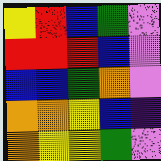[["yellow", "red", "blue", "green", "violet"], ["red", "red", "red", "blue", "violet"], ["blue", "blue", "green", "orange", "violet"], ["orange", "orange", "yellow", "blue", "indigo"], ["orange", "yellow", "yellow", "green", "violet"]]